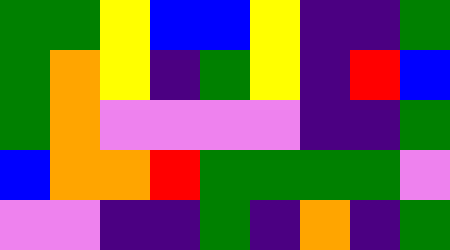[["green", "green", "yellow", "blue", "blue", "yellow", "indigo", "indigo", "green"], ["green", "orange", "yellow", "indigo", "green", "yellow", "indigo", "red", "blue"], ["green", "orange", "violet", "violet", "violet", "violet", "indigo", "indigo", "green"], ["blue", "orange", "orange", "red", "green", "green", "green", "green", "violet"], ["violet", "violet", "indigo", "indigo", "green", "indigo", "orange", "indigo", "green"]]